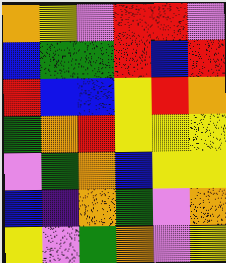[["orange", "yellow", "violet", "red", "red", "violet"], ["blue", "green", "green", "red", "blue", "red"], ["red", "blue", "blue", "yellow", "red", "orange"], ["green", "orange", "red", "yellow", "yellow", "yellow"], ["violet", "green", "orange", "blue", "yellow", "yellow"], ["blue", "indigo", "orange", "green", "violet", "orange"], ["yellow", "violet", "green", "orange", "violet", "yellow"]]